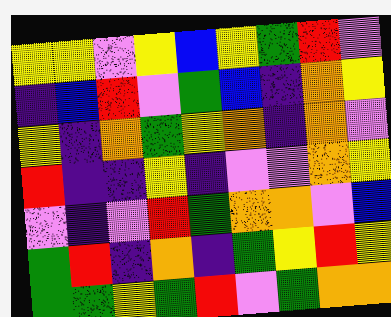[["yellow", "yellow", "violet", "yellow", "blue", "yellow", "green", "red", "violet"], ["indigo", "blue", "red", "violet", "green", "blue", "indigo", "orange", "yellow"], ["yellow", "indigo", "orange", "green", "yellow", "orange", "indigo", "orange", "violet"], ["red", "indigo", "indigo", "yellow", "indigo", "violet", "violet", "orange", "yellow"], ["violet", "indigo", "violet", "red", "green", "orange", "orange", "violet", "blue"], ["green", "red", "indigo", "orange", "indigo", "green", "yellow", "red", "yellow"], ["green", "green", "yellow", "green", "red", "violet", "green", "orange", "orange"]]